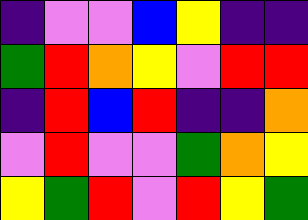[["indigo", "violet", "violet", "blue", "yellow", "indigo", "indigo"], ["green", "red", "orange", "yellow", "violet", "red", "red"], ["indigo", "red", "blue", "red", "indigo", "indigo", "orange"], ["violet", "red", "violet", "violet", "green", "orange", "yellow"], ["yellow", "green", "red", "violet", "red", "yellow", "green"]]